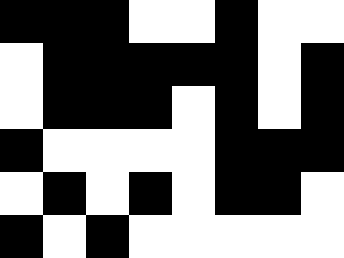[["black", "black", "black", "white", "white", "black", "white", "white"], ["white", "black", "black", "black", "black", "black", "white", "black"], ["white", "black", "black", "black", "white", "black", "white", "black"], ["black", "white", "white", "white", "white", "black", "black", "black"], ["white", "black", "white", "black", "white", "black", "black", "white"], ["black", "white", "black", "white", "white", "white", "white", "white"]]